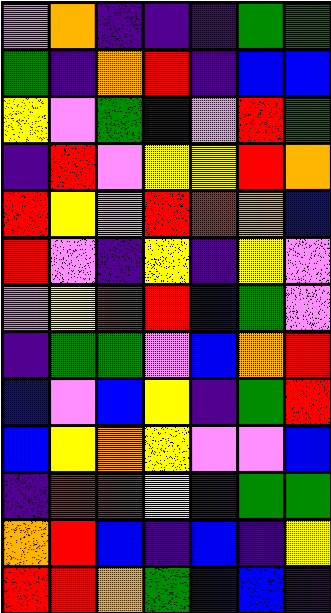[["violet", "orange", "indigo", "indigo", "indigo", "green", "green"], ["green", "indigo", "orange", "red", "indigo", "blue", "blue"], ["yellow", "violet", "green", "blue", "violet", "red", "green"], ["indigo", "red", "violet", "yellow", "yellow", "red", "orange"], ["red", "yellow", "violet", "red", "red", "orange", "blue"], ["red", "violet", "indigo", "yellow", "indigo", "yellow", "violet"], ["violet", "yellow", "red", "red", "blue", "green", "violet"], ["indigo", "green", "green", "violet", "blue", "orange", "red"], ["blue", "violet", "blue", "yellow", "indigo", "green", "red"], ["blue", "yellow", "orange", "yellow", "violet", "violet", "blue"], ["indigo", "red", "red", "yellow", "indigo", "green", "green"], ["orange", "red", "blue", "indigo", "blue", "indigo", "yellow"], ["red", "red", "orange", "green", "blue", "blue", "indigo"]]